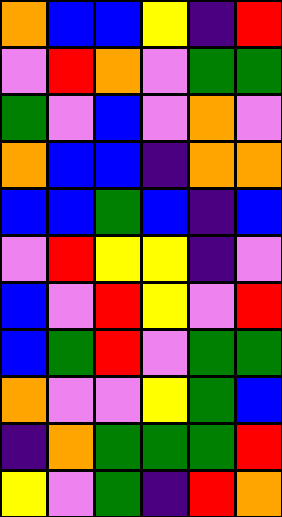[["orange", "blue", "blue", "yellow", "indigo", "red"], ["violet", "red", "orange", "violet", "green", "green"], ["green", "violet", "blue", "violet", "orange", "violet"], ["orange", "blue", "blue", "indigo", "orange", "orange"], ["blue", "blue", "green", "blue", "indigo", "blue"], ["violet", "red", "yellow", "yellow", "indigo", "violet"], ["blue", "violet", "red", "yellow", "violet", "red"], ["blue", "green", "red", "violet", "green", "green"], ["orange", "violet", "violet", "yellow", "green", "blue"], ["indigo", "orange", "green", "green", "green", "red"], ["yellow", "violet", "green", "indigo", "red", "orange"]]